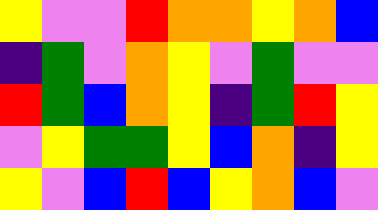[["yellow", "violet", "violet", "red", "orange", "orange", "yellow", "orange", "blue"], ["indigo", "green", "violet", "orange", "yellow", "violet", "green", "violet", "violet"], ["red", "green", "blue", "orange", "yellow", "indigo", "green", "red", "yellow"], ["violet", "yellow", "green", "green", "yellow", "blue", "orange", "indigo", "yellow"], ["yellow", "violet", "blue", "red", "blue", "yellow", "orange", "blue", "violet"]]